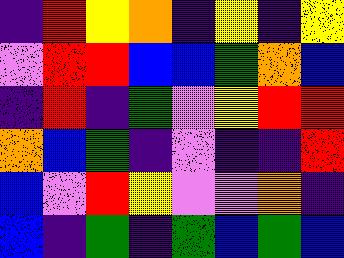[["indigo", "red", "yellow", "orange", "indigo", "yellow", "indigo", "yellow"], ["violet", "red", "red", "blue", "blue", "green", "orange", "blue"], ["indigo", "red", "indigo", "green", "violet", "yellow", "red", "red"], ["orange", "blue", "green", "indigo", "violet", "indigo", "indigo", "red"], ["blue", "violet", "red", "yellow", "violet", "violet", "orange", "indigo"], ["blue", "indigo", "green", "indigo", "green", "blue", "green", "blue"]]